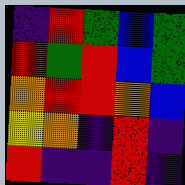[["indigo", "red", "green", "blue", "green"], ["red", "green", "red", "blue", "green"], ["orange", "red", "red", "orange", "blue"], ["yellow", "orange", "indigo", "red", "indigo"], ["red", "indigo", "indigo", "red", "indigo"]]